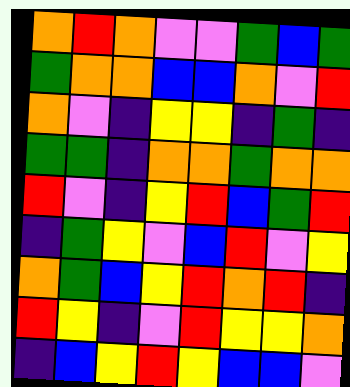[["orange", "red", "orange", "violet", "violet", "green", "blue", "green"], ["green", "orange", "orange", "blue", "blue", "orange", "violet", "red"], ["orange", "violet", "indigo", "yellow", "yellow", "indigo", "green", "indigo"], ["green", "green", "indigo", "orange", "orange", "green", "orange", "orange"], ["red", "violet", "indigo", "yellow", "red", "blue", "green", "red"], ["indigo", "green", "yellow", "violet", "blue", "red", "violet", "yellow"], ["orange", "green", "blue", "yellow", "red", "orange", "red", "indigo"], ["red", "yellow", "indigo", "violet", "red", "yellow", "yellow", "orange"], ["indigo", "blue", "yellow", "red", "yellow", "blue", "blue", "violet"]]